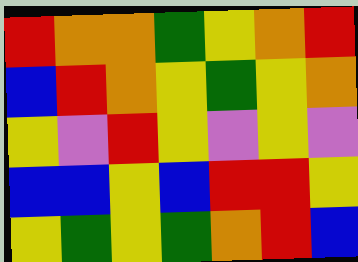[["red", "orange", "orange", "green", "yellow", "orange", "red"], ["blue", "red", "orange", "yellow", "green", "yellow", "orange"], ["yellow", "violet", "red", "yellow", "violet", "yellow", "violet"], ["blue", "blue", "yellow", "blue", "red", "red", "yellow"], ["yellow", "green", "yellow", "green", "orange", "red", "blue"]]